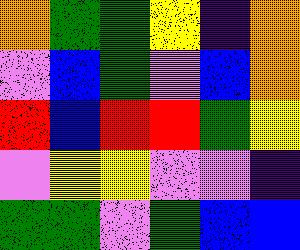[["orange", "green", "green", "yellow", "indigo", "orange"], ["violet", "blue", "green", "violet", "blue", "orange"], ["red", "blue", "red", "red", "green", "yellow"], ["violet", "yellow", "yellow", "violet", "violet", "indigo"], ["green", "green", "violet", "green", "blue", "blue"]]